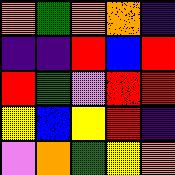[["orange", "green", "orange", "orange", "indigo"], ["indigo", "indigo", "red", "blue", "red"], ["red", "green", "violet", "red", "red"], ["yellow", "blue", "yellow", "red", "indigo"], ["violet", "orange", "green", "yellow", "orange"]]